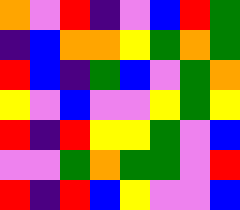[["orange", "violet", "red", "indigo", "violet", "blue", "red", "green"], ["indigo", "blue", "orange", "orange", "yellow", "green", "orange", "green"], ["red", "blue", "indigo", "green", "blue", "violet", "green", "orange"], ["yellow", "violet", "blue", "violet", "violet", "yellow", "green", "yellow"], ["red", "indigo", "red", "yellow", "yellow", "green", "violet", "blue"], ["violet", "violet", "green", "orange", "green", "green", "violet", "red"], ["red", "indigo", "red", "blue", "yellow", "violet", "violet", "blue"]]